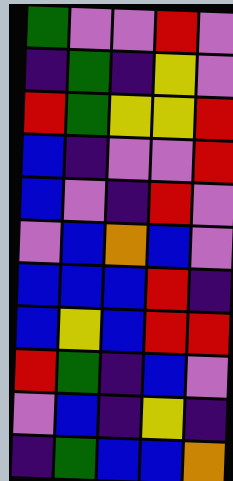[["green", "violet", "violet", "red", "violet"], ["indigo", "green", "indigo", "yellow", "violet"], ["red", "green", "yellow", "yellow", "red"], ["blue", "indigo", "violet", "violet", "red"], ["blue", "violet", "indigo", "red", "violet"], ["violet", "blue", "orange", "blue", "violet"], ["blue", "blue", "blue", "red", "indigo"], ["blue", "yellow", "blue", "red", "red"], ["red", "green", "indigo", "blue", "violet"], ["violet", "blue", "indigo", "yellow", "indigo"], ["indigo", "green", "blue", "blue", "orange"]]